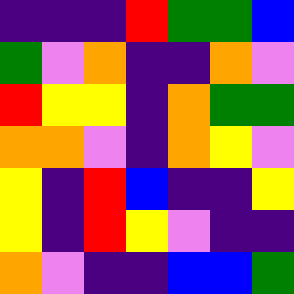[["indigo", "indigo", "indigo", "red", "green", "green", "blue"], ["green", "violet", "orange", "indigo", "indigo", "orange", "violet"], ["red", "yellow", "yellow", "indigo", "orange", "green", "green"], ["orange", "orange", "violet", "indigo", "orange", "yellow", "violet"], ["yellow", "indigo", "red", "blue", "indigo", "indigo", "yellow"], ["yellow", "indigo", "red", "yellow", "violet", "indigo", "indigo"], ["orange", "violet", "indigo", "indigo", "blue", "blue", "green"]]